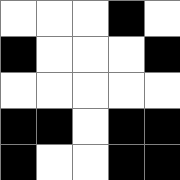[["white", "white", "white", "black", "white"], ["black", "white", "white", "white", "black"], ["white", "white", "white", "white", "white"], ["black", "black", "white", "black", "black"], ["black", "white", "white", "black", "black"]]